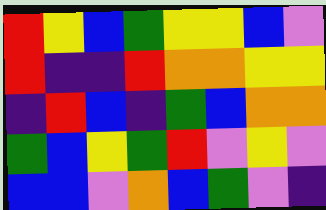[["red", "yellow", "blue", "green", "yellow", "yellow", "blue", "violet"], ["red", "indigo", "indigo", "red", "orange", "orange", "yellow", "yellow"], ["indigo", "red", "blue", "indigo", "green", "blue", "orange", "orange"], ["green", "blue", "yellow", "green", "red", "violet", "yellow", "violet"], ["blue", "blue", "violet", "orange", "blue", "green", "violet", "indigo"]]